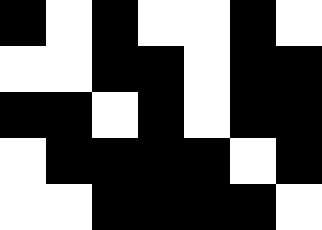[["black", "white", "black", "white", "white", "black", "white"], ["white", "white", "black", "black", "white", "black", "black"], ["black", "black", "white", "black", "white", "black", "black"], ["white", "black", "black", "black", "black", "white", "black"], ["white", "white", "black", "black", "black", "black", "white"]]